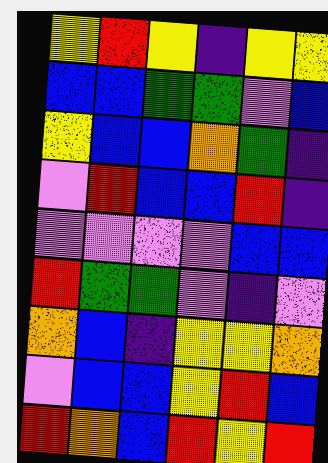[["yellow", "red", "yellow", "indigo", "yellow", "yellow"], ["blue", "blue", "green", "green", "violet", "blue"], ["yellow", "blue", "blue", "orange", "green", "indigo"], ["violet", "red", "blue", "blue", "red", "indigo"], ["violet", "violet", "violet", "violet", "blue", "blue"], ["red", "green", "green", "violet", "indigo", "violet"], ["orange", "blue", "indigo", "yellow", "yellow", "orange"], ["violet", "blue", "blue", "yellow", "red", "blue"], ["red", "orange", "blue", "red", "yellow", "red"]]